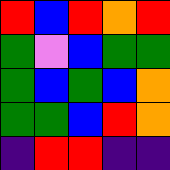[["red", "blue", "red", "orange", "red"], ["green", "violet", "blue", "green", "green"], ["green", "blue", "green", "blue", "orange"], ["green", "green", "blue", "red", "orange"], ["indigo", "red", "red", "indigo", "indigo"]]